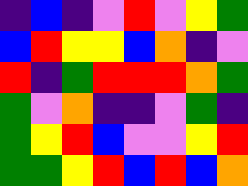[["indigo", "blue", "indigo", "violet", "red", "violet", "yellow", "green"], ["blue", "red", "yellow", "yellow", "blue", "orange", "indigo", "violet"], ["red", "indigo", "green", "red", "red", "red", "orange", "green"], ["green", "violet", "orange", "indigo", "indigo", "violet", "green", "indigo"], ["green", "yellow", "red", "blue", "violet", "violet", "yellow", "red"], ["green", "green", "yellow", "red", "blue", "red", "blue", "orange"]]